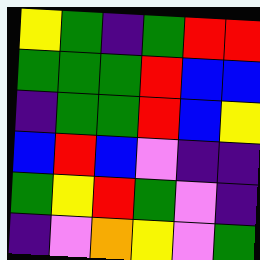[["yellow", "green", "indigo", "green", "red", "red"], ["green", "green", "green", "red", "blue", "blue"], ["indigo", "green", "green", "red", "blue", "yellow"], ["blue", "red", "blue", "violet", "indigo", "indigo"], ["green", "yellow", "red", "green", "violet", "indigo"], ["indigo", "violet", "orange", "yellow", "violet", "green"]]